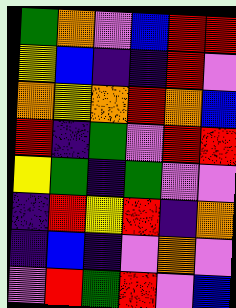[["green", "orange", "violet", "blue", "red", "red"], ["yellow", "blue", "indigo", "indigo", "red", "violet"], ["orange", "yellow", "orange", "red", "orange", "blue"], ["red", "indigo", "green", "violet", "red", "red"], ["yellow", "green", "indigo", "green", "violet", "violet"], ["indigo", "red", "yellow", "red", "indigo", "orange"], ["indigo", "blue", "indigo", "violet", "orange", "violet"], ["violet", "red", "green", "red", "violet", "blue"]]